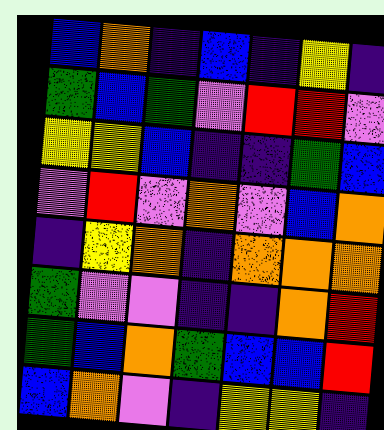[["blue", "orange", "indigo", "blue", "indigo", "yellow", "indigo"], ["green", "blue", "green", "violet", "red", "red", "violet"], ["yellow", "yellow", "blue", "indigo", "indigo", "green", "blue"], ["violet", "red", "violet", "orange", "violet", "blue", "orange"], ["indigo", "yellow", "orange", "indigo", "orange", "orange", "orange"], ["green", "violet", "violet", "indigo", "indigo", "orange", "red"], ["green", "blue", "orange", "green", "blue", "blue", "red"], ["blue", "orange", "violet", "indigo", "yellow", "yellow", "indigo"]]